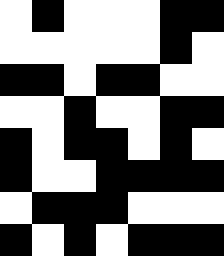[["white", "black", "white", "white", "white", "black", "black"], ["white", "white", "white", "white", "white", "black", "white"], ["black", "black", "white", "black", "black", "white", "white"], ["white", "white", "black", "white", "white", "black", "black"], ["black", "white", "black", "black", "white", "black", "white"], ["black", "white", "white", "black", "black", "black", "black"], ["white", "black", "black", "black", "white", "white", "white"], ["black", "white", "black", "white", "black", "black", "black"]]